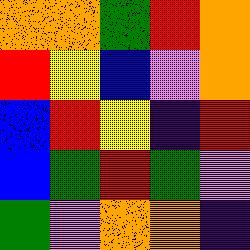[["orange", "orange", "green", "red", "orange"], ["red", "yellow", "blue", "violet", "orange"], ["blue", "red", "yellow", "indigo", "red"], ["blue", "green", "red", "green", "violet"], ["green", "violet", "orange", "orange", "indigo"]]